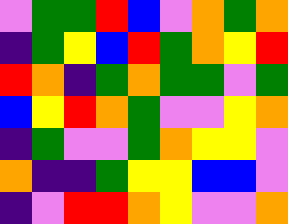[["violet", "green", "green", "red", "blue", "violet", "orange", "green", "orange"], ["indigo", "green", "yellow", "blue", "red", "green", "orange", "yellow", "red"], ["red", "orange", "indigo", "green", "orange", "green", "green", "violet", "green"], ["blue", "yellow", "red", "orange", "green", "violet", "violet", "yellow", "orange"], ["indigo", "green", "violet", "violet", "green", "orange", "yellow", "yellow", "violet"], ["orange", "indigo", "indigo", "green", "yellow", "yellow", "blue", "blue", "violet"], ["indigo", "violet", "red", "red", "orange", "yellow", "violet", "violet", "orange"]]